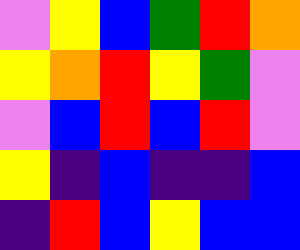[["violet", "yellow", "blue", "green", "red", "orange"], ["yellow", "orange", "red", "yellow", "green", "violet"], ["violet", "blue", "red", "blue", "red", "violet"], ["yellow", "indigo", "blue", "indigo", "indigo", "blue"], ["indigo", "red", "blue", "yellow", "blue", "blue"]]